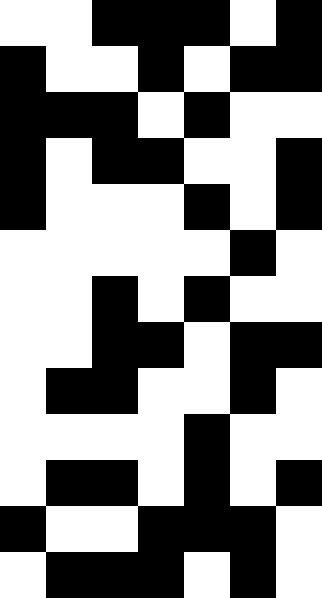[["white", "white", "black", "black", "black", "white", "black"], ["black", "white", "white", "black", "white", "black", "black"], ["black", "black", "black", "white", "black", "white", "white"], ["black", "white", "black", "black", "white", "white", "black"], ["black", "white", "white", "white", "black", "white", "black"], ["white", "white", "white", "white", "white", "black", "white"], ["white", "white", "black", "white", "black", "white", "white"], ["white", "white", "black", "black", "white", "black", "black"], ["white", "black", "black", "white", "white", "black", "white"], ["white", "white", "white", "white", "black", "white", "white"], ["white", "black", "black", "white", "black", "white", "black"], ["black", "white", "white", "black", "black", "black", "white"], ["white", "black", "black", "black", "white", "black", "white"]]